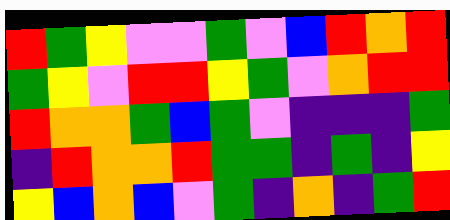[["red", "green", "yellow", "violet", "violet", "green", "violet", "blue", "red", "orange", "red"], ["green", "yellow", "violet", "red", "red", "yellow", "green", "violet", "orange", "red", "red"], ["red", "orange", "orange", "green", "blue", "green", "violet", "indigo", "indigo", "indigo", "green"], ["indigo", "red", "orange", "orange", "red", "green", "green", "indigo", "green", "indigo", "yellow"], ["yellow", "blue", "orange", "blue", "violet", "green", "indigo", "orange", "indigo", "green", "red"]]